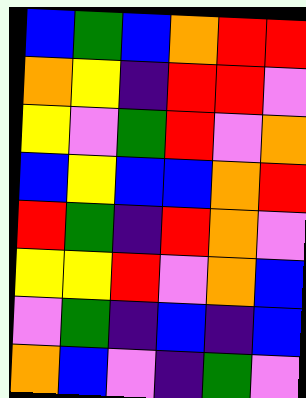[["blue", "green", "blue", "orange", "red", "red"], ["orange", "yellow", "indigo", "red", "red", "violet"], ["yellow", "violet", "green", "red", "violet", "orange"], ["blue", "yellow", "blue", "blue", "orange", "red"], ["red", "green", "indigo", "red", "orange", "violet"], ["yellow", "yellow", "red", "violet", "orange", "blue"], ["violet", "green", "indigo", "blue", "indigo", "blue"], ["orange", "blue", "violet", "indigo", "green", "violet"]]